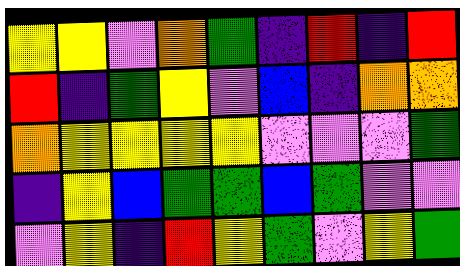[["yellow", "yellow", "violet", "orange", "green", "indigo", "red", "indigo", "red"], ["red", "indigo", "green", "yellow", "violet", "blue", "indigo", "orange", "orange"], ["orange", "yellow", "yellow", "yellow", "yellow", "violet", "violet", "violet", "green"], ["indigo", "yellow", "blue", "green", "green", "blue", "green", "violet", "violet"], ["violet", "yellow", "indigo", "red", "yellow", "green", "violet", "yellow", "green"]]